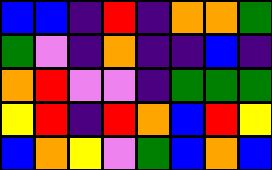[["blue", "blue", "indigo", "red", "indigo", "orange", "orange", "green"], ["green", "violet", "indigo", "orange", "indigo", "indigo", "blue", "indigo"], ["orange", "red", "violet", "violet", "indigo", "green", "green", "green"], ["yellow", "red", "indigo", "red", "orange", "blue", "red", "yellow"], ["blue", "orange", "yellow", "violet", "green", "blue", "orange", "blue"]]